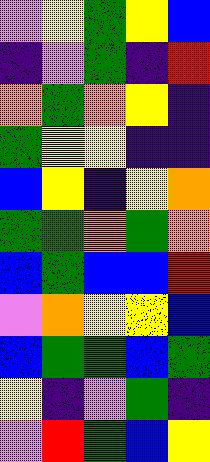[["violet", "yellow", "green", "yellow", "blue"], ["indigo", "violet", "green", "indigo", "red"], ["orange", "green", "orange", "yellow", "indigo"], ["green", "yellow", "yellow", "indigo", "indigo"], ["blue", "yellow", "indigo", "yellow", "orange"], ["green", "green", "orange", "green", "orange"], ["blue", "green", "blue", "blue", "red"], ["violet", "orange", "yellow", "yellow", "blue"], ["blue", "green", "green", "blue", "green"], ["yellow", "indigo", "violet", "green", "indigo"], ["violet", "red", "green", "blue", "yellow"]]